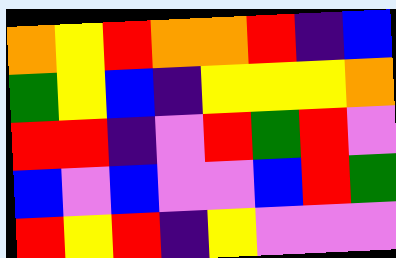[["orange", "yellow", "red", "orange", "orange", "red", "indigo", "blue"], ["green", "yellow", "blue", "indigo", "yellow", "yellow", "yellow", "orange"], ["red", "red", "indigo", "violet", "red", "green", "red", "violet"], ["blue", "violet", "blue", "violet", "violet", "blue", "red", "green"], ["red", "yellow", "red", "indigo", "yellow", "violet", "violet", "violet"]]